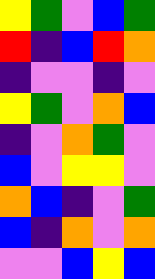[["yellow", "green", "violet", "blue", "green"], ["red", "indigo", "blue", "red", "orange"], ["indigo", "violet", "violet", "indigo", "violet"], ["yellow", "green", "violet", "orange", "blue"], ["indigo", "violet", "orange", "green", "violet"], ["blue", "violet", "yellow", "yellow", "violet"], ["orange", "blue", "indigo", "violet", "green"], ["blue", "indigo", "orange", "violet", "orange"], ["violet", "violet", "blue", "yellow", "blue"]]